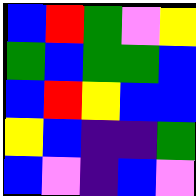[["blue", "red", "green", "violet", "yellow"], ["green", "blue", "green", "green", "blue"], ["blue", "red", "yellow", "blue", "blue"], ["yellow", "blue", "indigo", "indigo", "green"], ["blue", "violet", "indigo", "blue", "violet"]]